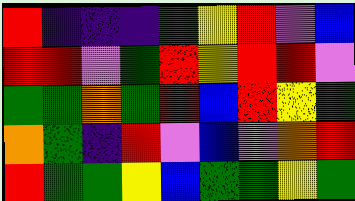[["red", "indigo", "indigo", "indigo", "green", "yellow", "red", "violet", "blue"], ["red", "red", "violet", "green", "red", "yellow", "red", "red", "violet"], ["green", "green", "orange", "green", "red", "blue", "red", "yellow", "green"], ["orange", "green", "indigo", "red", "violet", "blue", "violet", "orange", "red"], ["red", "green", "green", "yellow", "blue", "green", "green", "yellow", "green"]]